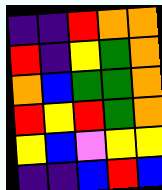[["indigo", "indigo", "red", "orange", "orange"], ["red", "indigo", "yellow", "green", "orange"], ["orange", "blue", "green", "green", "orange"], ["red", "yellow", "red", "green", "orange"], ["yellow", "blue", "violet", "yellow", "yellow"], ["indigo", "indigo", "blue", "red", "blue"]]